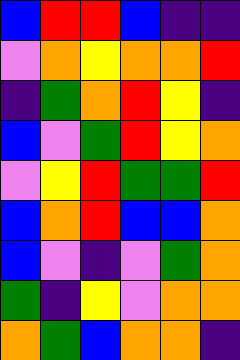[["blue", "red", "red", "blue", "indigo", "indigo"], ["violet", "orange", "yellow", "orange", "orange", "red"], ["indigo", "green", "orange", "red", "yellow", "indigo"], ["blue", "violet", "green", "red", "yellow", "orange"], ["violet", "yellow", "red", "green", "green", "red"], ["blue", "orange", "red", "blue", "blue", "orange"], ["blue", "violet", "indigo", "violet", "green", "orange"], ["green", "indigo", "yellow", "violet", "orange", "orange"], ["orange", "green", "blue", "orange", "orange", "indigo"]]